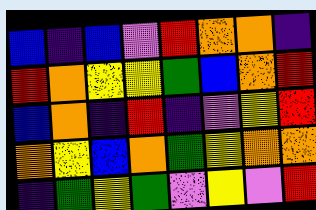[["blue", "indigo", "blue", "violet", "red", "orange", "orange", "indigo"], ["red", "orange", "yellow", "yellow", "green", "blue", "orange", "red"], ["blue", "orange", "indigo", "red", "indigo", "violet", "yellow", "red"], ["orange", "yellow", "blue", "orange", "green", "yellow", "orange", "orange"], ["indigo", "green", "yellow", "green", "violet", "yellow", "violet", "red"]]